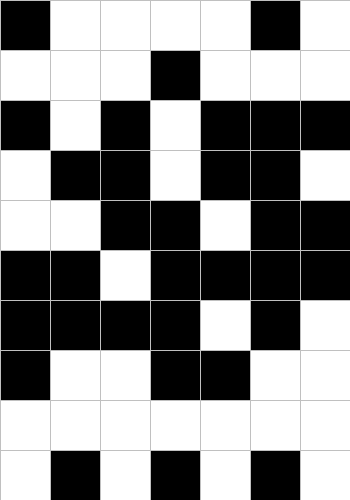[["black", "white", "white", "white", "white", "black", "white"], ["white", "white", "white", "black", "white", "white", "white"], ["black", "white", "black", "white", "black", "black", "black"], ["white", "black", "black", "white", "black", "black", "white"], ["white", "white", "black", "black", "white", "black", "black"], ["black", "black", "white", "black", "black", "black", "black"], ["black", "black", "black", "black", "white", "black", "white"], ["black", "white", "white", "black", "black", "white", "white"], ["white", "white", "white", "white", "white", "white", "white"], ["white", "black", "white", "black", "white", "black", "white"]]